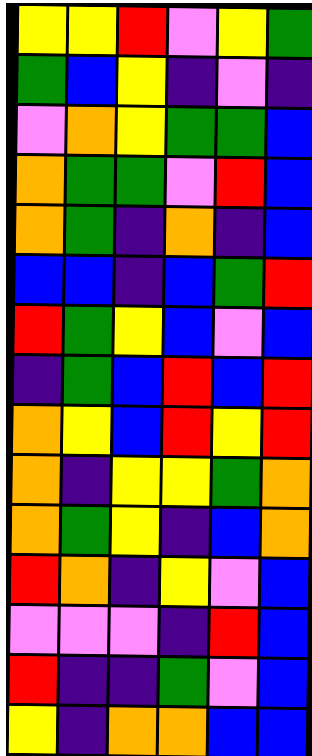[["yellow", "yellow", "red", "violet", "yellow", "green"], ["green", "blue", "yellow", "indigo", "violet", "indigo"], ["violet", "orange", "yellow", "green", "green", "blue"], ["orange", "green", "green", "violet", "red", "blue"], ["orange", "green", "indigo", "orange", "indigo", "blue"], ["blue", "blue", "indigo", "blue", "green", "red"], ["red", "green", "yellow", "blue", "violet", "blue"], ["indigo", "green", "blue", "red", "blue", "red"], ["orange", "yellow", "blue", "red", "yellow", "red"], ["orange", "indigo", "yellow", "yellow", "green", "orange"], ["orange", "green", "yellow", "indigo", "blue", "orange"], ["red", "orange", "indigo", "yellow", "violet", "blue"], ["violet", "violet", "violet", "indigo", "red", "blue"], ["red", "indigo", "indigo", "green", "violet", "blue"], ["yellow", "indigo", "orange", "orange", "blue", "blue"]]